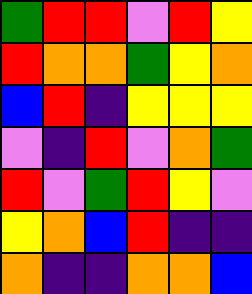[["green", "red", "red", "violet", "red", "yellow"], ["red", "orange", "orange", "green", "yellow", "orange"], ["blue", "red", "indigo", "yellow", "yellow", "yellow"], ["violet", "indigo", "red", "violet", "orange", "green"], ["red", "violet", "green", "red", "yellow", "violet"], ["yellow", "orange", "blue", "red", "indigo", "indigo"], ["orange", "indigo", "indigo", "orange", "orange", "blue"]]